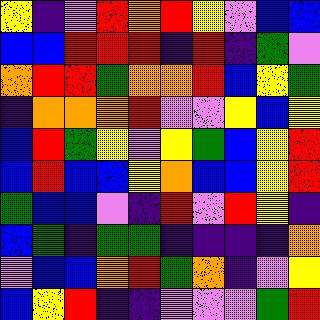[["yellow", "indigo", "violet", "red", "orange", "red", "yellow", "violet", "blue", "blue"], ["blue", "blue", "red", "red", "red", "indigo", "red", "indigo", "green", "violet"], ["orange", "red", "red", "green", "orange", "orange", "red", "blue", "yellow", "green"], ["indigo", "orange", "orange", "orange", "red", "violet", "violet", "yellow", "blue", "yellow"], ["blue", "red", "green", "yellow", "violet", "yellow", "green", "blue", "yellow", "red"], ["blue", "red", "blue", "blue", "yellow", "orange", "blue", "blue", "yellow", "red"], ["green", "blue", "blue", "violet", "indigo", "red", "violet", "red", "yellow", "indigo"], ["blue", "green", "indigo", "green", "green", "indigo", "indigo", "indigo", "indigo", "orange"], ["violet", "blue", "blue", "orange", "red", "green", "orange", "indigo", "violet", "yellow"], ["blue", "yellow", "red", "indigo", "indigo", "violet", "violet", "violet", "green", "red"]]